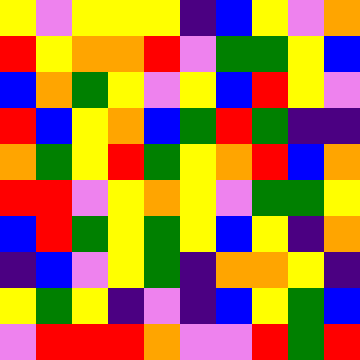[["yellow", "violet", "yellow", "yellow", "yellow", "indigo", "blue", "yellow", "violet", "orange"], ["red", "yellow", "orange", "orange", "red", "violet", "green", "green", "yellow", "blue"], ["blue", "orange", "green", "yellow", "violet", "yellow", "blue", "red", "yellow", "violet"], ["red", "blue", "yellow", "orange", "blue", "green", "red", "green", "indigo", "indigo"], ["orange", "green", "yellow", "red", "green", "yellow", "orange", "red", "blue", "orange"], ["red", "red", "violet", "yellow", "orange", "yellow", "violet", "green", "green", "yellow"], ["blue", "red", "green", "yellow", "green", "yellow", "blue", "yellow", "indigo", "orange"], ["indigo", "blue", "violet", "yellow", "green", "indigo", "orange", "orange", "yellow", "indigo"], ["yellow", "green", "yellow", "indigo", "violet", "indigo", "blue", "yellow", "green", "blue"], ["violet", "red", "red", "red", "orange", "violet", "violet", "red", "green", "red"]]